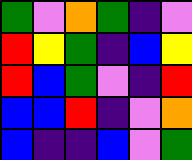[["green", "violet", "orange", "green", "indigo", "violet"], ["red", "yellow", "green", "indigo", "blue", "yellow"], ["red", "blue", "green", "violet", "indigo", "red"], ["blue", "blue", "red", "indigo", "violet", "orange"], ["blue", "indigo", "indigo", "blue", "violet", "green"]]